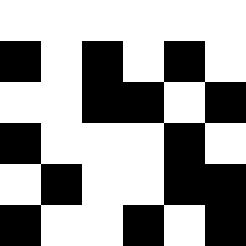[["white", "white", "white", "white", "white", "white"], ["black", "white", "black", "white", "black", "white"], ["white", "white", "black", "black", "white", "black"], ["black", "white", "white", "white", "black", "white"], ["white", "black", "white", "white", "black", "black"], ["black", "white", "white", "black", "white", "black"]]